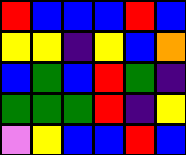[["red", "blue", "blue", "blue", "red", "blue"], ["yellow", "yellow", "indigo", "yellow", "blue", "orange"], ["blue", "green", "blue", "red", "green", "indigo"], ["green", "green", "green", "red", "indigo", "yellow"], ["violet", "yellow", "blue", "blue", "red", "blue"]]